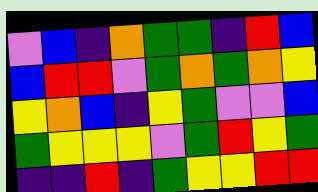[["violet", "blue", "indigo", "orange", "green", "green", "indigo", "red", "blue"], ["blue", "red", "red", "violet", "green", "orange", "green", "orange", "yellow"], ["yellow", "orange", "blue", "indigo", "yellow", "green", "violet", "violet", "blue"], ["green", "yellow", "yellow", "yellow", "violet", "green", "red", "yellow", "green"], ["indigo", "indigo", "red", "indigo", "green", "yellow", "yellow", "red", "red"]]